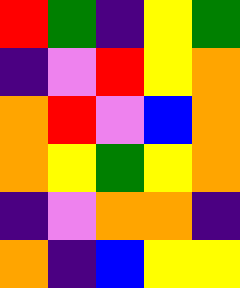[["red", "green", "indigo", "yellow", "green"], ["indigo", "violet", "red", "yellow", "orange"], ["orange", "red", "violet", "blue", "orange"], ["orange", "yellow", "green", "yellow", "orange"], ["indigo", "violet", "orange", "orange", "indigo"], ["orange", "indigo", "blue", "yellow", "yellow"]]